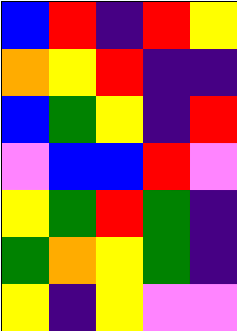[["blue", "red", "indigo", "red", "yellow"], ["orange", "yellow", "red", "indigo", "indigo"], ["blue", "green", "yellow", "indigo", "red"], ["violet", "blue", "blue", "red", "violet"], ["yellow", "green", "red", "green", "indigo"], ["green", "orange", "yellow", "green", "indigo"], ["yellow", "indigo", "yellow", "violet", "violet"]]